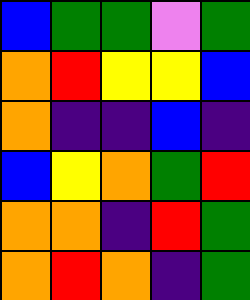[["blue", "green", "green", "violet", "green"], ["orange", "red", "yellow", "yellow", "blue"], ["orange", "indigo", "indigo", "blue", "indigo"], ["blue", "yellow", "orange", "green", "red"], ["orange", "orange", "indigo", "red", "green"], ["orange", "red", "orange", "indigo", "green"]]